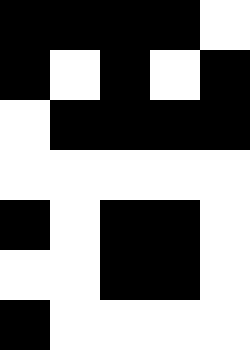[["black", "black", "black", "black", "white"], ["black", "white", "black", "white", "black"], ["white", "black", "black", "black", "black"], ["white", "white", "white", "white", "white"], ["black", "white", "black", "black", "white"], ["white", "white", "black", "black", "white"], ["black", "white", "white", "white", "white"]]